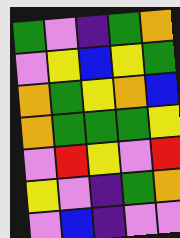[["green", "violet", "indigo", "green", "orange"], ["violet", "yellow", "blue", "yellow", "green"], ["orange", "green", "yellow", "orange", "blue"], ["orange", "green", "green", "green", "yellow"], ["violet", "red", "yellow", "violet", "red"], ["yellow", "violet", "indigo", "green", "orange"], ["violet", "blue", "indigo", "violet", "violet"]]